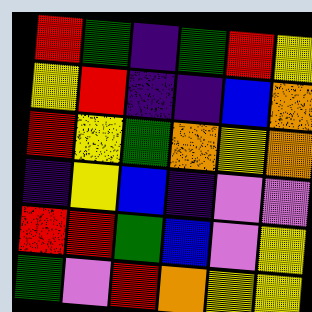[["red", "green", "indigo", "green", "red", "yellow"], ["yellow", "red", "indigo", "indigo", "blue", "orange"], ["red", "yellow", "green", "orange", "yellow", "orange"], ["indigo", "yellow", "blue", "indigo", "violet", "violet"], ["red", "red", "green", "blue", "violet", "yellow"], ["green", "violet", "red", "orange", "yellow", "yellow"]]